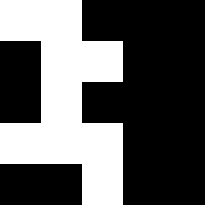[["white", "white", "black", "black", "black"], ["black", "white", "white", "black", "black"], ["black", "white", "black", "black", "black"], ["white", "white", "white", "black", "black"], ["black", "black", "white", "black", "black"]]